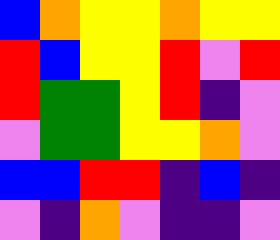[["blue", "orange", "yellow", "yellow", "orange", "yellow", "yellow"], ["red", "blue", "yellow", "yellow", "red", "violet", "red"], ["red", "green", "green", "yellow", "red", "indigo", "violet"], ["violet", "green", "green", "yellow", "yellow", "orange", "violet"], ["blue", "blue", "red", "red", "indigo", "blue", "indigo"], ["violet", "indigo", "orange", "violet", "indigo", "indigo", "violet"]]